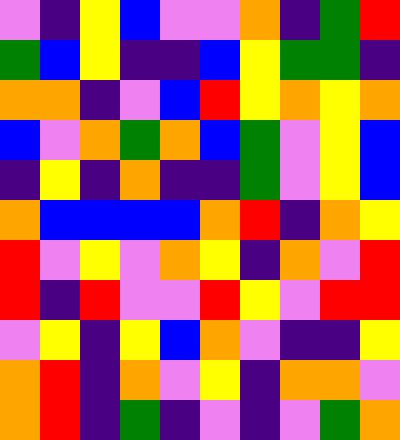[["violet", "indigo", "yellow", "blue", "violet", "violet", "orange", "indigo", "green", "red"], ["green", "blue", "yellow", "indigo", "indigo", "blue", "yellow", "green", "green", "indigo"], ["orange", "orange", "indigo", "violet", "blue", "red", "yellow", "orange", "yellow", "orange"], ["blue", "violet", "orange", "green", "orange", "blue", "green", "violet", "yellow", "blue"], ["indigo", "yellow", "indigo", "orange", "indigo", "indigo", "green", "violet", "yellow", "blue"], ["orange", "blue", "blue", "blue", "blue", "orange", "red", "indigo", "orange", "yellow"], ["red", "violet", "yellow", "violet", "orange", "yellow", "indigo", "orange", "violet", "red"], ["red", "indigo", "red", "violet", "violet", "red", "yellow", "violet", "red", "red"], ["violet", "yellow", "indigo", "yellow", "blue", "orange", "violet", "indigo", "indigo", "yellow"], ["orange", "red", "indigo", "orange", "violet", "yellow", "indigo", "orange", "orange", "violet"], ["orange", "red", "indigo", "green", "indigo", "violet", "indigo", "violet", "green", "orange"]]